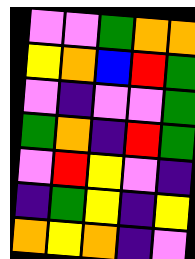[["violet", "violet", "green", "orange", "orange"], ["yellow", "orange", "blue", "red", "green"], ["violet", "indigo", "violet", "violet", "green"], ["green", "orange", "indigo", "red", "green"], ["violet", "red", "yellow", "violet", "indigo"], ["indigo", "green", "yellow", "indigo", "yellow"], ["orange", "yellow", "orange", "indigo", "violet"]]